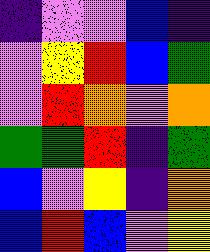[["indigo", "violet", "violet", "blue", "indigo"], ["violet", "yellow", "red", "blue", "green"], ["violet", "red", "orange", "violet", "orange"], ["green", "green", "red", "indigo", "green"], ["blue", "violet", "yellow", "indigo", "orange"], ["blue", "red", "blue", "violet", "yellow"]]